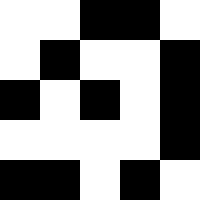[["white", "white", "black", "black", "white"], ["white", "black", "white", "white", "black"], ["black", "white", "black", "white", "black"], ["white", "white", "white", "white", "black"], ["black", "black", "white", "black", "white"]]